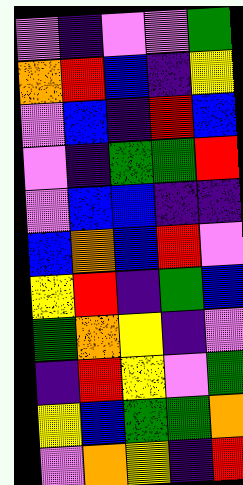[["violet", "indigo", "violet", "violet", "green"], ["orange", "red", "blue", "indigo", "yellow"], ["violet", "blue", "indigo", "red", "blue"], ["violet", "indigo", "green", "green", "red"], ["violet", "blue", "blue", "indigo", "indigo"], ["blue", "orange", "blue", "red", "violet"], ["yellow", "red", "indigo", "green", "blue"], ["green", "orange", "yellow", "indigo", "violet"], ["indigo", "red", "yellow", "violet", "green"], ["yellow", "blue", "green", "green", "orange"], ["violet", "orange", "yellow", "indigo", "red"]]